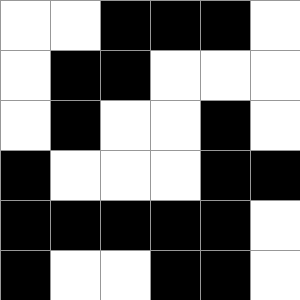[["white", "white", "black", "black", "black", "white"], ["white", "black", "black", "white", "white", "white"], ["white", "black", "white", "white", "black", "white"], ["black", "white", "white", "white", "black", "black"], ["black", "black", "black", "black", "black", "white"], ["black", "white", "white", "black", "black", "white"]]